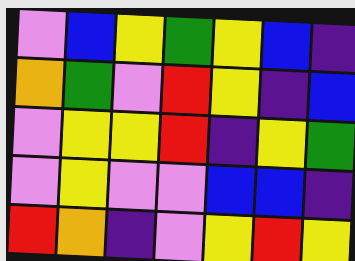[["violet", "blue", "yellow", "green", "yellow", "blue", "indigo"], ["orange", "green", "violet", "red", "yellow", "indigo", "blue"], ["violet", "yellow", "yellow", "red", "indigo", "yellow", "green"], ["violet", "yellow", "violet", "violet", "blue", "blue", "indigo"], ["red", "orange", "indigo", "violet", "yellow", "red", "yellow"]]